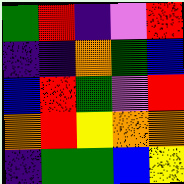[["green", "red", "indigo", "violet", "red"], ["indigo", "indigo", "orange", "green", "blue"], ["blue", "red", "green", "violet", "red"], ["orange", "red", "yellow", "orange", "orange"], ["indigo", "green", "green", "blue", "yellow"]]